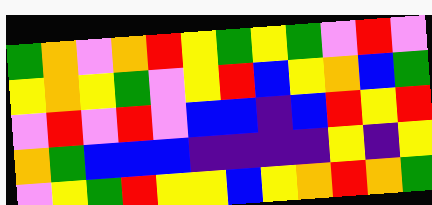[["green", "orange", "violet", "orange", "red", "yellow", "green", "yellow", "green", "violet", "red", "violet"], ["yellow", "orange", "yellow", "green", "violet", "yellow", "red", "blue", "yellow", "orange", "blue", "green"], ["violet", "red", "violet", "red", "violet", "blue", "blue", "indigo", "blue", "red", "yellow", "red"], ["orange", "green", "blue", "blue", "blue", "indigo", "indigo", "indigo", "indigo", "yellow", "indigo", "yellow"], ["violet", "yellow", "green", "red", "yellow", "yellow", "blue", "yellow", "orange", "red", "orange", "green"]]